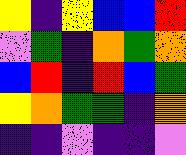[["yellow", "indigo", "yellow", "blue", "blue", "red"], ["violet", "green", "indigo", "orange", "green", "orange"], ["blue", "red", "indigo", "red", "blue", "green"], ["yellow", "orange", "green", "green", "indigo", "orange"], ["indigo", "indigo", "violet", "indigo", "indigo", "violet"]]